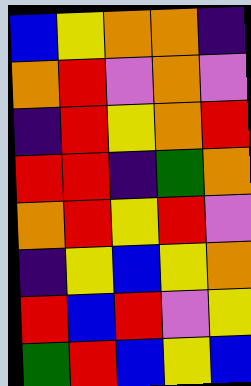[["blue", "yellow", "orange", "orange", "indigo"], ["orange", "red", "violet", "orange", "violet"], ["indigo", "red", "yellow", "orange", "red"], ["red", "red", "indigo", "green", "orange"], ["orange", "red", "yellow", "red", "violet"], ["indigo", "yellow", "blue", "yellow", "orange"], ["red", "blue", "red", "violet", "yellow"], ["green", "red", "blue", "yellow", "blue"]]